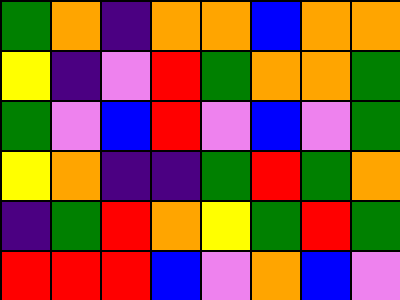[["green", "orange", "indigo", "orange", "orange", "blue", "orange", "orange"], ["yellow", "indigo", "violet", "red", "green", "orange", "orange", "green"], ["green", "violet", "blue", "red", "violet", "blue", "violet", "green"], ["yellow", "orange", "indigo", "indigo", "green", "red", "green", "orange"], ["indigo", "green", "red", "orange", "yellow", "green", "red", "green"], ["red", "red", "red", "blue", "violet", "orange", "blue", "violet"]]